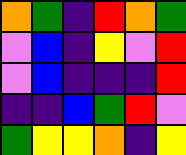[["orange", "green", "indigo", "red", "orange", "green"], ["violet", "blue", "indigo", "yellow", "violet", "red"], ["violet", "blue", "indigo", "indigo", "indigo", "red"], ["indigo", "indigo", "blue", "green", "red", "violet"], ["green", "yellow", "yellow", "orange", "indigo", "yellow"]]